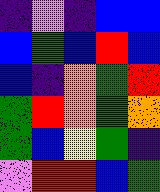[["indigo", "violet", "indigo", "blue", "blue"], ["blue", "green", "blue", "red", "blue"], ["blue", "indigo", "orange", "green", "red"], ["green", "red", "orange", "green", "orange"], ["green", "blue", "yellow", "green", "indigo"], ["violet", "red", "red", "blue", "green"]]